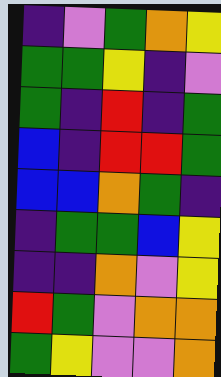[["indigo", "violet", "green", "orange", "yellow"], ["green", "green", "yellow", "indigo", "violet"], ["green", "indigo", "red", "indigo", "green"], ["blue", "indigo", "red", "red", "green"], ["blue", "blue", "orange", "green", "indigo"], ["indigo", "green", "green", "blue", "yellow"], ["indigo", "indigo", "orange", "violet", "yellow"], ["red", "green", "violet", "orange", "orange"], ["green", "yellow", "violet", "violet", "orange"]]